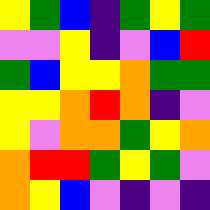[["yellow", "green", "blue", "indigo", "green", "yellow", "green"], ["violet", "violet", "yellow", "indigo", "violet", "blue", "red"], ["green", "blue", "yellow", "yellow", "orange", "green", "green"], ["yellow", "yellow", "orange", "red", "orange", "indigo", "violet"], ["yellow", "violet", "orange", "orange", "green", "yellow", "orange"], ["orange", "red", "red", "green", "yellow", "green", "violet"], ["orange", "yellow", "blue", "violet", "indigo", "violet", "indigo"]]